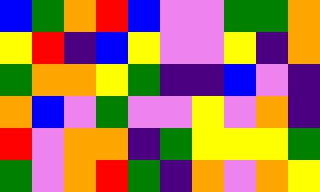[["blue", "green", "orange", "red", "blue", "violet", "violet", "green", "green", "orange"], ["yellow", "red", "indigo", "blue", "yellow", "violet", "violet", "yellow", "indigo", "orange"], ["green", "orange", "orange", "yellow", "green", "indigo", "indigo", "blue", "violet", "indigo"], ["orange", "blue", "violet", "green", "violet", "violet", "yellow", "violet", "orange", "indigo"], ["red", "violet", "orange", "orange", "indigo", "green", "yellow", "yellow", "yellow", "green"], ["green", "violet", "orange", "red", "green", "indigo", "orange", "violet", "orange", "yellow"]]